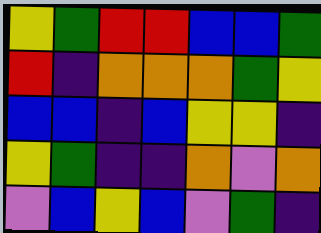[["yellow", "green", "red", "red", "blue", "blue", "green"], ["red", "indigo", "orange", "orange", "orange", "green", "yellow"], ["blue", "blue", "indigo", "blue", "yellow", "yellow", "indigo"], ["yellow", "green", "indigo", "indigo", "orange", "violet", "orange"], ["violet", "blue", "yellow", "blue", "violet", "green", "indigo"]]